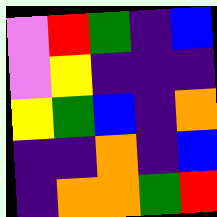[["violet", "red", "green", "indigo", "blue"], ["violet", "yellow", "indigo", "indigo", "indigo"], ["yellow", "green", "blue", "indigo", "orange"], ["indigo", "indigo", "orange", "indigo", "blue"], ["indigo", "orange", "orange", "green", "red"]]